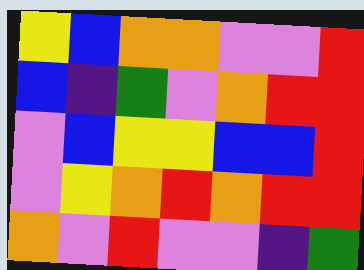[["yellow", "blue", "orange", "orange", "violet", "violet", "red"], ["blue", "indigo", "green", "violet", "orange", "red", "red"], ["violet", "blue", "yellow", "yellow", "blue", "blue", "red"], ["violet", "yellow", "orange", "red", "orange", "red", "red"], ["orange", "violet", "red", "violet", "violet", "indigo", "green"]]